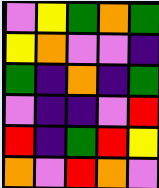[["violet", "yellow", "green", "orange", "green"], ["yellow", "orange", "violet", "violet", "indigo"], ["green", "indigo", "orange", "indigo", "green"], ["violet", "indigo", "indigo", "violet", "red"], ["red", "indigo", "green", "red", "yellow"], ["orange", "violet", "red", "orange", "violet"]]